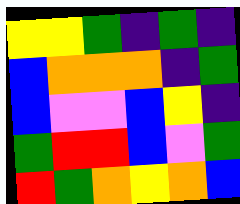[["yellow", "yellow", "green", "indigo", "green", "indigo"], ["blue", "orange", "orange", "orange", "indigo", "green"], ["blue", "violet", "violet", "blue", "yellow", "indigo"], ["green", "red", "red", "blue", "violet", "green"], ["red", "green", "orange", "yellow", "orange", "blue"]]